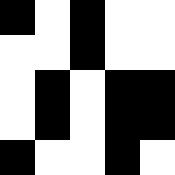[["black", "white", "black", "white", "white"], ["white", "white", "black", "white", "white"], ["white", "black", "white", "black", "black"], ["white", "black", "white", "black", "black"], ["black", "white", "white", "black", "white"]]